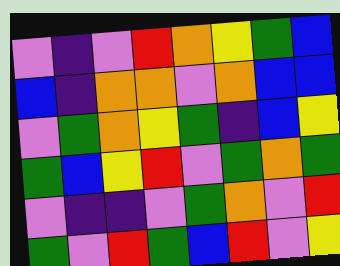[["violet", "indigo", "violet", "red", "orange", "yellow", "green", "blue"], ["blue", "indigo", "orange", "orange", "violet", "orange", "blue", "blue"], ["violet", "green", "orange", "yellow", "green", "indigo", "blue", "yellow"], ["green", "blue", "yellow", "red", "violet", "green", "orange", "green"], ["violet", "indigo", "indigo", "violet", "green", "orange", "violet", "red"], ["green", "violet", "red", "green", "blue", "red", "violet", "yellow"]]